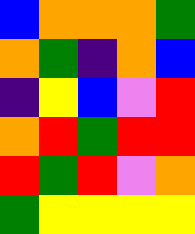[["blue", "orange", "orange", "orange", "green"], ["orange", "green", "indigo", "orange", "blue"], ["indigo", "yellow", "blue", "violet", "red"], ["orange", "red", "green", "red", "red"], ["red", "green", "red", "violet", "orange"], ["green", "yellow", "yellow", "yellow", "yellow"]]